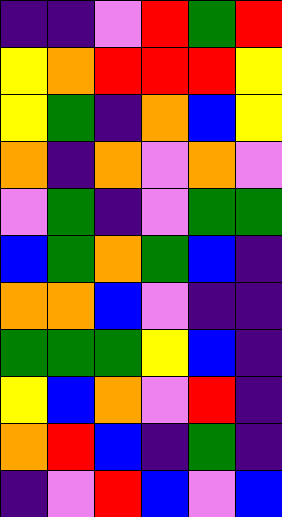[["indigo", "indigo", "violet", "red", "green", "red"], ["yellow", "orange", "red", "red", "red", "yellow"], ["yellow", "green", "indigo", "orange", "blue", "yellow"], ["orange", "indigo", "orange", "violet", "orange", "violet"], ["violet", "green", "indigo", "violet", "green", "green"], ["blue", "green", "orange", "green", "blue", "indigo"], ["orange", "orange", "blue", "violet", "indigo", "indigo"], ["green", "green", "green", "yellow", "blue", "indigo"], ["yellow", "blue", "orange", "violet", "red", "indigo"], ["orange", "red", "blue", "indigo", "green", "indigo"], ["indigo", "violet", "red", "blue", "violet", "blue"]]